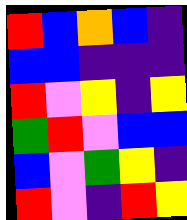[["red", "blue", "orange", "blue", "indigo"], ["blue", "blue", "indigo", "indigo", "indigo"], ["red", "violet", "yellow", "indigo", "yellow"], ["green", "red", "violet", "blue", "blue"], ["blue", "violet", "green", "yellow", "indigo"], ["red", "violet", "indigo", "red", "yellow"]]